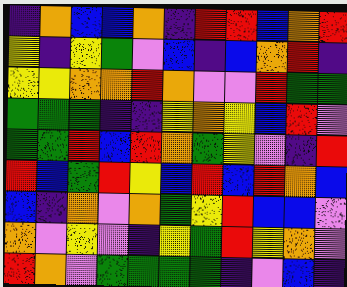[["indigo", "orange", "blue", "blue", "orange", "indigo", "red", "red", "blue", "orange", "red"], ["yellow", "indigo", "yellow", "green", "violet", "blue", "indigo", "blue", "orange", "red", "indigo"], ["yellow", "yellow", "orange", "orange", "red", "orange", "violet", "violet", "red", "green", "green"], ["green", "green", "green", "indigo", "indigo", "yellow", "orange", "yellow", "blue", "red", "violet"], ["green", "green", "red", "blue", "red", "orange", "green", "yellow", "violet", "indigo", "red"], ["red", "blue", "green", "red", "yellow", "blue", "red", "blue", "red", "orange", "blue"], ["blue", "indigo", "orange", "violet", "orange", "green", "yellow", "red", "blue", "blue", "violet"], ["orange", "violet", "yellow", "violet", "indigo", "yellow", "green", "red", "yellow", "orange", "violet"], ["red", "orange", "violet", "green", "green", "green", "green", "indigo", "violet", "blue", "indigo"]]